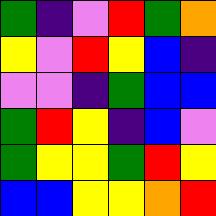[["green", "indigo", "violet", "red", "green", "orange"], ["yellow", "violet", "red", "yellow", "blue", "indigo"], ["violet", "violet", "indigo", "green", "blue", "blue"], ["green", "red", "yellow", "indigo", "blue", "violet"], ["green", "yellow", "yellow", "green", "red", "yellow"], ["blue", "blue", "yellow", "yellow", "orange", "red"]]